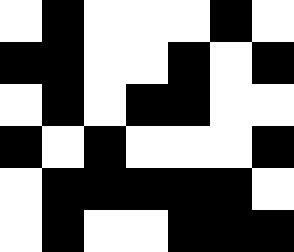[["white", "black", "white", "white", "white", "black", "white"], ["black", "black", "white", "white", "black", "white", "black"], ["white", "black", "white", "black", "black", "white", "white"], ["black", "white", "black", "white", "white", "white", "black"], ["white", "black", "black", "black", "black", "black", "white"], ["white", "black", "white", "white", "black", "black", "black"]]